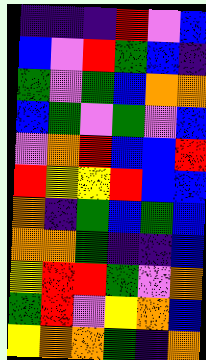[["indigo", "indigo", "indigo", "red", "violet", "blue"], ["blue", "violet", "red", "green", "blue", "indigo"], ["green", "violet", "green", "blue", "orange", "orange"], ["blue", "green", "violet", "green", "violet", "blue"], ["violet", "orange", "red", "blue", "blue", "red"], ["red", "yellow", "yellow", "red", "blue", "blue"], ["orange", "indigo", "green", "blue", "green", "blue"], ["orange", "orange", "green", "indigo", "indigo", "blue"], ["yellow", "red", "red", "green", "violet", "orange"], ["green", "red", "violet", "yellow", "orange", "blue"], ["yellow", "orange", "orange", "green", "indigo", "orange"]]